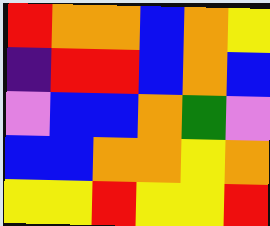[["red", "orange", "orange", "blue", "orange", "yellow"], ["indigo", "red", "red", "blue", "orange", "blue"], ["violet", "blue", "blue", "orange", "green", "violet"], ["blue", "blue", "orange", "orange", "yellow", "orange"], ["yellow", "yellow", "red", "yellow", "yellow", "red"]]